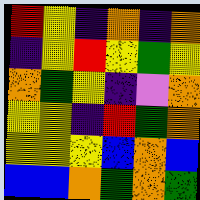[["red", "yellow", "indigo", "orange", "indigo", "orange"], ["indigo", "yellow", "red", "yellow", "green", "yellow"], ["orange", "green", "yellow", "indigo", "violet", "orange"], ["yellow", "yellow", "indigo", "red", "green", "orange"], ["yellow", "yellow", "yellow", "blue", "orange", "blue"], ["blue", "blue", "orange", "green", "orange", "green"]]